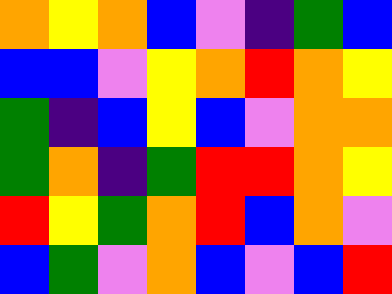[["orange", "yellow", "orange", "blue", "violet", "indigo", "green", "blue"], ["blue", "blue", "violet", "yellow", "orange", "red", "orange", "yellow"], ["green", "indigo", "blue", "yellow", "blue", "violet", "orange", "orange"], ["green", "orange", "indigo", "green", "red", "red", "orange", "yellow"], ["red", "yellow", "green", "orange", "red", "blue", "orange", "violet"], ["blue", "green", "violet", "orange", "blue", "violet", "blue", "red"]]